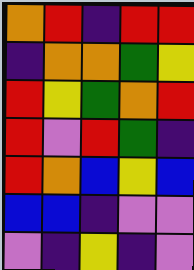[["orange", "red", "indigo", "red", "red"], ["indigo", "orange", "orange", "green", "yellow"], ["red", "yellow", "green", "orange", "red"], ["red", "violet", "red", "green", "indigo"], ["red", "orange", "blue", "yellow", "blue"], ["blue", "blue", "indigo", "violet", "violet"], ["violet", "indigo", "yellow", "indigo", "violet"]]